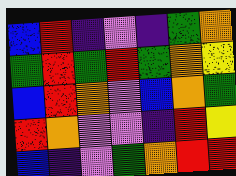[["blue", "red", "indigo", "violet", "indigo", "green", "orange"], ["green", "red", "green", "red", "green", "orange", "yellow"], ["blue", "red", "orange", "violet", "blue", "orange", "green"], ["red", "orange", "violet", "violet", "indigo", "red", "yellow"], ["blue", "indigo", "violet", "green", "orange", "red", "red"]]